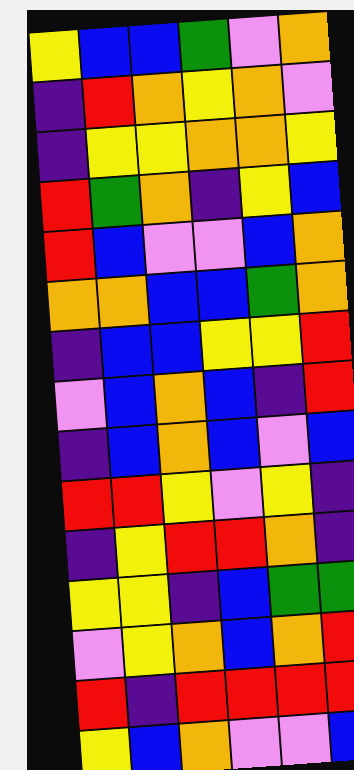[["yellow", "blue", "blue", "green", "violet", "orange"], ["indigo", "red", "orange", "yellow", "orange", "violet"], ["indigo", "yellow", "yellow", "orange", "orange", "yellow"], ["red", "green", "orange", "indigo", "yellow", "blue"], ["red", "blue", "violet", "violet", "blue", "orange"], ["orange", "orange", "blue", "blue", "green", "orange"], ["indigo", "blue", "blue", "yellow", "yellow", "red"], ["violet", "blue", "orange", "blue", "indigo", "red"], ["indigo", "blue", "orange", "blue", "violet", "blue"], ["red", "red", "yellow", "violet", "yellow", "indigo"], ["indigo", "yellow", "red", "red", "orange", "indigo"], ["yellow", "yellow", "indigo", "blue", "green", "green"], ["violet", "yellow", "orange", "blue", "orange", "red"], ["red", "indigo", "red", "red", "red", "red"], ["yellow", "blue", "orange", "violet", "violet", "blue"]]